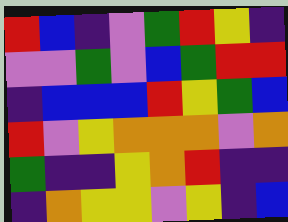[["red", "blue", "indigo", "violet", "green", "red", "yellow", "indigo"], ["violet", "violet", "green", "violet", "blue", "green", "red", "red"], ["indigo", "blue", "blue", "blue", "red", "yellow", "green", "blue"], ["red", "violet", "yellow", "orange", "orange", "orange", "violet", "orange"], ["green", "indigo", "indigo", "yellow", "orange", "red", "indigo", "indigo"], ["indigo", "orange", "yellow", "yellow", "violet", "yellow", "indigo", "blue"]]